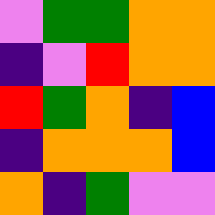[["violet", "green", "green", "orange", "orange"], ["indigo", "violet", "red", "orange", "orange"], ["red", "green", "orange", "indigo", "blue"], ["indigo", "orange", "orange", "orange", "blue"], ["orange", "indigo", "green", "violet", "violet"]]